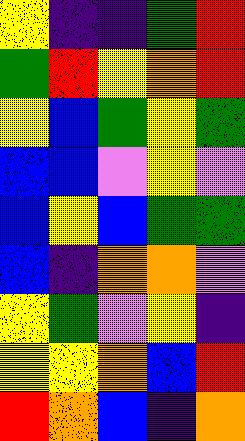[["yellow", "indigo", "indigo", "green", "red"], ["green", "red", "yellow", "orange", "red"], ["yellow", "blue", "green", "yellow", "green"], ["blue", "blue", "violet", "yellow", "violet"], ["blue", "yellow", "blue", "green", "green"], ["blue", "indigo", "orange", "orange", "violet"], ["yellow", "green", "violet", "yellow", "indigo"], ["yellow", "yellow", "orange", "blue", "red"], ["red", "orange", "blue", "indigo", "orange"]]